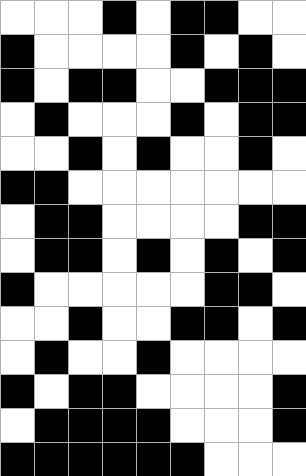[["white", "white", "white", "black", "white", "black", "black", "white", "white"], ["black", "white", "white", "white", "white", "black", "white", "black", "white"], ["black", "white", "black", "black", "white", "white", "black", "black", "black"], ["white", "black", "white", "white", "white", "black", "white", "black", "black"], ["white", "white", "black", "white", "black", "white", "white", "black", "white"], ["black", "black", "white", "white", "white", "white", "white", "white", "white"], ["white", "black", "black", "white", "white", "white", "white", "black", "black"], ["white", "black", "black", "white", "black", "white", "black", "white", "black"], ["black", "white", "white", "white", "white", "white", "black", "black", "white"], ["white", "white", "black", "white", "white", "black", "black", "white", "black"], ["white", "black", "white", "white", "black", "white", "white", "white", "white"], ["black", "white", "black", "black", "white", "white", "white", "white", "black"], ["white", "black", "black", "black", "black", "white", "white", "white", "black"], ["black", "black", "black", "black", "black", "black", "white", "white", "white"]]